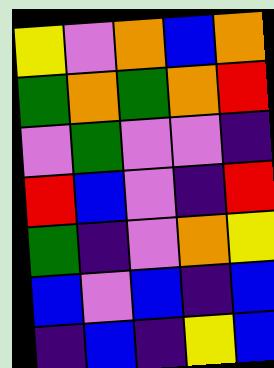[["yellow", "violet", "orange", "blue", "orange"], ["green", "orange", "green", "orange", "red"], ["violet", "green", "violet", "violet", "indigo"], ["red", "blue", "violet", "indigo", "red"], ["green", "indigo", "violet", "orange", "yellow"], ["blue", "violet", "blue", "indigo", "blue"], ["indigo", "blue", "indigo", "yellow", "blue"]]